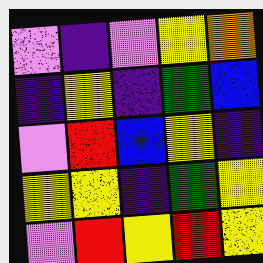[["violet", "indigo", "violet", "yellow", "orange"], ["indigo", "yellow", "indigo", "green", "blue"], ["violet", "red", "blue", "yellow", "indigo"], ["yellow", "yellow", "indigo", "green", "yellow"], ["violet", "red", "yellow", "red", "yellow"]]